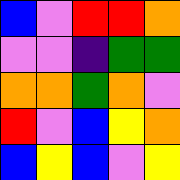[["blue", "violet", "red", "red", "orange"], ["violet", "violet", "indigo", "green", "green"], ["orange", "orange", "green", "orange", "violet"], ["red", "violet", "blue", "yellow", "orange"], ["blue", "yellow", "blue", "violet", "yellow"]]